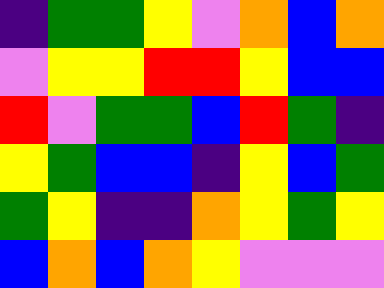[["indigo", "green", "green", "yellow", "violet", "orange", "blue", "orange"], ["violet", "yellow", "yellow", "red", "red", "yellow", "blue", "blue"], ["red", "violet", "green", "green", "blue", "red", "green", "indigo"], ["yellow", "green", "blue", "blue", "indigo", "yellow", "blue", "green"], ["green", "yellow", "indigo", "indigo", "orange", "yellow", "green", "yellow"], ["blue", "orange", "blue", "orange", "yellow", "violet", "violet", "violet"]]